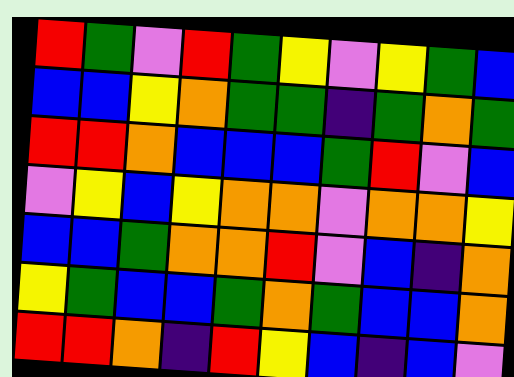[["red", "green", "violet", "red", "green", "yellow", "violet", "yellow", "green", "blue"], ["blue", "blue", "yellow", "orange", "green", "green", "indigo", "green", "orange", "green"], ["red", "red", "orange", "blue", "blue", "blue", "green", "red", "violet", "blue"], ["violet", "yellow", "blue", "yellow", "orange", "orange", "violet", "orange", "orange", "yellow"], ["blue", "blue", "green", "orange", "orange", "red", "violet", "blue", "indigo", "orange"], ["yellow", "green", "blue", "blue", "green", "orange", "green", "blue", "blue", "orange"], ["red", "red", "orange", "indigo", "red", "yellow", "blue", "indigo", "blue", "violet"]]